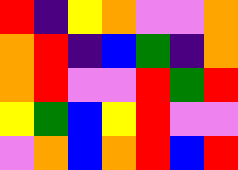[["red", "indigo", "yellow", "orange", "violet", "violet", "orange"], ["orange", "red", "indigo", "blue", "green", "indigo", "orange"], ["orange", "red", "violet", "violet", "red", "green", "red"], ["yellow", "green", "blue", "yellow", "red", "violet", "violet"], ["violet", "orange", "blue", "orange", "red", "blue", "red"]]